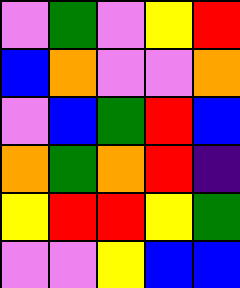[["violet", "green", "violet", "yellow", "red"], ["blue", "orange", "violet", "violet", "orange"], ["violet", "blue", "green", "red", "blue"], ["orange", "green", "orange", "red", "indigo"], ["yellow", "red", "red", "yellow", "green"], ["violet", "violet", "yellow", "blue", "blue"]]